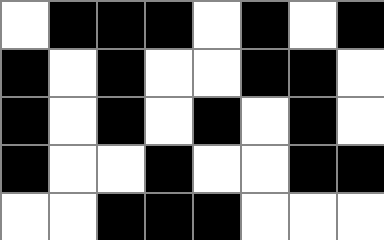[["white", "black", "black", "black", "white", "black", "white", "black"], ["black", "white", "black", "white", "white", "black", "black", "white"], ["black", "white", "black", "white", "black", "white", "black", "white"], ["black", "white", "white", "black", "white", "white", "black", "black"], ["white", "white", "black", "black", "black", "white", "white", "white"]]